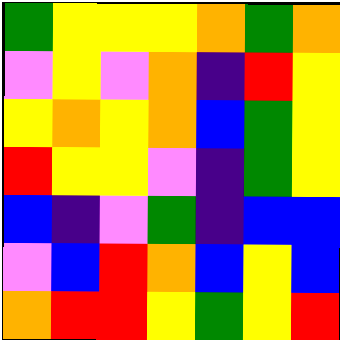[["green", "yellow", "yellow", "yellow", "orange", "green", "orange"], ["violet", "yellow", "violet", "orange", "indigo", "red", "yellow"], ["yellow", "orange", "yellow", "orange", "blue", "green", "yellow"], ["red", "yellow", "yellow", "violet", "indigo", "green", "yellow"], ["blue", "indigo", "violet", "green", "indigo", "blue", "blue"], ["violet", "blue", "red", "orange", "blue", "yellow", "blue"], ["orange", "red", "red", "yellow", "green", "yellow", "red"]]